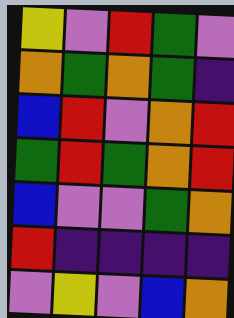[["yellow", "violet", "red", "green", "violet"], ["orange", "green", "orange", "green", "indigo"], ["blue", "red", "violet", "orange", "red"], ["green", "red", "green", "orange", "red"], ["blue", "violet", "violet", "green", "orange"], ["red", "indigo", "indigo", "indigo", "indigo"], ["violet", "yellow", "violet", "blue", "orange"]]